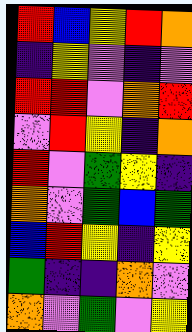[["red", "blue", "yellow", "red", "orange"], ["indigo", "yellow", "violet", "indigo", "violet"], ["red", "red", "violet", "orange", "red"], ["violet", "red", "yellow", "indigo", "orange"], ["red", "violet", "green", "yellow", "indigo"], ["orange", "violet", "green", "blue", "green"], ["blue", "red", "yellow", "indigo", "yellow"], ["green", "indigo", "indigo", "orange", "violet"], ["orange", "violet", "green", "violet", "yellow"]]